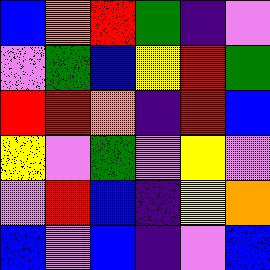[["blue", "orange", "red", "green", "indigo", "violet"], ["violet", "green", "blue", "yellow", "red", "green"], ["red", "red", "orange", "indigo", "red", "blue"], ["yellow", "violet", "green", "violet", "yellow", "violet"], ["violet", "red", "blue", "indigo", "yellow", "orange"], ["blue", "violet", "blue", "indigo", "violet", "blue"]]